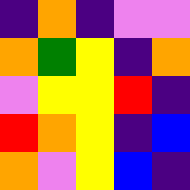[["indigo", "orange", "indigo", "violet", "violet"], ["orange", "green", "yellow", "indigo", "orange"], ["violet", "yellow", "yellow", "red", "indigo"], ["red", "orange", "yellow", "indigo", "blue"], ["orange", "violet", "yellow", "blue", "indigo"]]